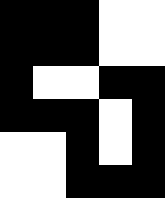[["black", "black", "black", "white", "white"], ["black", "black", "black", "white", "white"], ["black", "white", "white", "black", "black"], ["black", "black", "black", "white", "black"], ["white", "white", "black", "white", "black"], ["white", "white", "black", "black", "black"]]